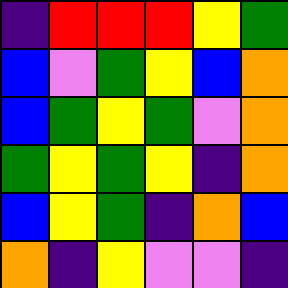[["indigo", "red", "red", "red", "yellow", "green"], ["blue", "violet", "green", "yellow", "blue", "orange"], ["blue", "green", "yellow", "green", "violet", "orange"], ["green", "yellow", "green", "yellow", "indigo", "orange"], ["blue", "yellow", "green", "indigo", "orange", "blue"], ["orange", "indigo", "yellow", "violet", "violet", "indigo"]]